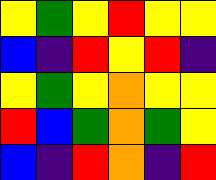[["yellow", "green", "yellow", "red", "yellow", "yellow"], ["blue", "indigo", "red", "yellow", "red", "indigo"], ["yellow", "green", "yellow", "orange", "yellow", "yellow"], ["red", "blue", "green", "orange", "green", "yellow"], ["blue", "indigo", "red", "orange", "indigo", "red"]]